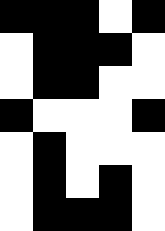[["black", "black", "black", "white", "black"], ["white", "black", "black", "black", "white"], ["white", "black", "black", "white", "white"], ["black", "white", "white", "white", "black"], ["white", "black", "white", "white", "white"], ["white", "black", "white", "black", "white"], ["white", "black", "black", "black", "white"]]